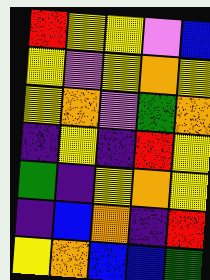[["red", "yellow", "yellow", "violet", "blue"], ["yellow", "violet", "yellow", "orange", "yellow"], ["yellow", "orange", "violet", "green", "orange"], ["indigo", "yellow", "indigo", "red", "yellow"], ["green", "indigo", "yellow", "orange", "yellow"], ["indigo", "blue", "orange", "indigo", "red"], ["yellow", "orange", "blue", "blue", "green"]]